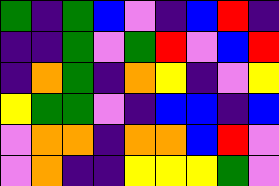[["green", "indigo", "green", "blue", "violet", "indigo", "blue", "red", "indigo"], ["indigo", "indigo", "green", "violet", "green", "red", "violet", "blue", "red"], ["indigo", "orange", "green", "indigo", "orange", "yellow", "indigo", "violet", "yellow"], ["yellow", "green", "green", "violet", "indigo", "blue", "blue", "indigo", "blue"], ["violet", "orange", "orange", "indigo", "orange", "orange", "blue", "red", "violet"], ["violet", "orange", "indigo", "indigo", "yellow", "yellow", "yellow", "green", "violet"]]